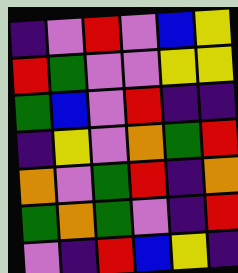[["indigo", "violet", "red", "violet", "blue", "yellow"], ["red", "green", "violet", "violet", "yellow", "yellow"], ["green", "blue", "violet", "red", "indigo", "indigo"], ["indigo", "yellow", "violet", "orange", "green", "red"], ["orange", "violet", "green", "red", "indigo", "orange"], ["green", "orange", "green", "violet", "indigo", "red"], ["violet", "indigo", "red", "blue", "yellow", "indigo"]]